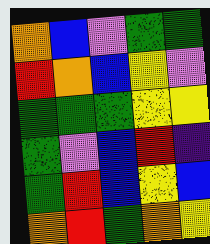[["orange", "blue", "violet", "green", "green"], ["red", "orange", "blue", "yellow", "violet"], ["green", "green", "green", "yellow", "yellow"], ["green", "violet", "blue", "red", "indigo"], ["green", "red", "blue", "yellow", "blue"], ["orange", "red", "green", "orange", "yellow"]]